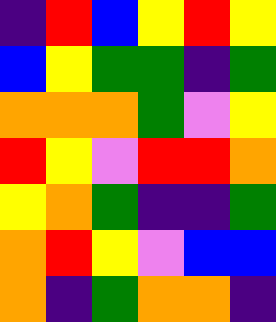[["indigo", "red", "blue", "yellow", "red", "yellow"], ["blue", "yellow", "green", "green", "indigo", "green"], ["orange", "orange", "orange", "green", "violet", "yellow"], ["red", "yellow", "violet", "red", "red", "orange"], ["yellow", "orange", "green", "indigo", "indigo", "green"], ["orange", "red", "yellow", "violet", "blue", "blue"], ["orange", "indigo", "green", "orange", "orange", "indigo"]]